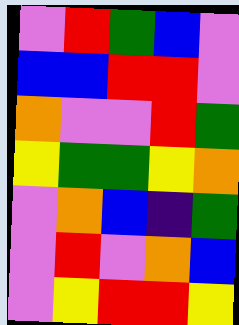[["violet", "red", "green", "blue", "violet"], ["blue", "blue", "red", "red", "violet"], ["orange", "violet", "violet", "red", "green"], ["yellow", "green", "green", "yellow", "orange"], ["violet", "orange", "blue", "indigo", "green"], ["violet", "red", "violet", "orange", "blue"], ["violet", "yellow", "red", "red", "yellow"]]